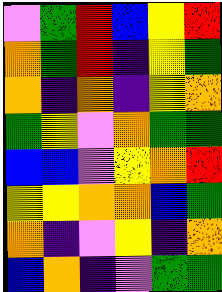[["violet", "green", "red", "blue", "yellow", "red"], ["orange", "green", "red", "indigo", "yellow", "green"], ["orange", "indigo", "orange", "indigo", "yellow", "orange"], ["green", "yellow", "violet", "orange", "green", "green"], ["blue", "blue", "violet", "yellow", "orange", "red"], ["yellow", "yellow", "orange", "orange", "blue", "green"], ["orange", "indigo", "violet", "yellow", "indigo", "orange"], ["blue", "orange", "indigo", "violet", "green", "green"]]